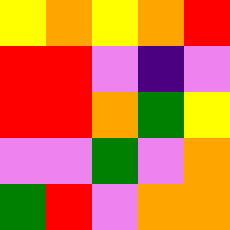[["yellow", "orange", "yellow", "orange", "red"], ["red", "red", "violet", "indigo", "violet"], ["red", "red", "orange", "green", "yellow"], ["violet", "violet", "green", "violet", "orange"], ["green", "red", "violet", "orange", "orange"]]